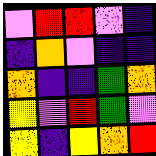[["violet", "red", "red", "violet", "indigo"], ["indigo", "orange", "violet", "indigo", "indigo"], ["orange", "indigo", "indigo", "green", "orange"], ["yellow", "violet", "red", "green", "violet"], ["yellow", "indigo", "yellow", "orange", "red"]]